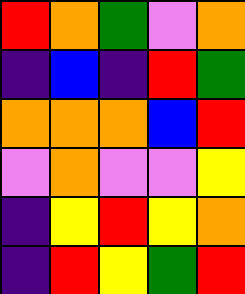[["red", "orange", "green", "violet", "orange"], ["indigo", "blue", "indigo", "red", "green"], ["orange", "orange", "orange", "blue", "red"], ["violet", "orange", "violet", "violet", "yellow"], ["indigo", "yellow", "red", "yellow", "orange"], ["indigo", "red", "yellow", "green", "red"]]